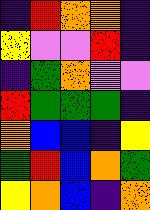[["indigo", "red", "orange", "orange", "indigo"], ["yellow", "violet", "violet", "red", "indigo"], ["indigo", "green", "orange", "violet", "violet"], ["red", "green", "green", "green", "indigo"], ["orange", "blue", "blue", "indigo", "yellow"], ["green", "red", "blue", "orange", "green"], ["yellow", "orange", "blue", "indigo", "orange"]]